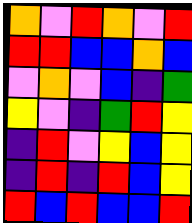[["orange", "violet", "red", "orange", "violet", "red"], ["red", "red", "blue", "blue", "orange", "blue"], ["violet", "orange", "violet", "blue", "indigo", "green"], ["yellow", "violet", "indigo", "green", "red", "yellow"], ["indigo", "red", "violet", "yellow", "blue", "yellow"], ["indigo", "red", "indigo", "red", "blue", "yellow"], ["red", "blue", "red", "blue", "blue", "red"]]